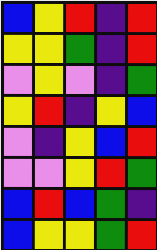[["blue", "yellow", "red", "indigo", "red"], ["yellow", "yellow", "green", "indigo", "red"], ["violet", "yellow", "violet", "indigo", "green"], ["yellow", "red", "indigo", "yellow", "blue"], ["violet", "indigo", "yellow", "blue", "red"], ["violet", "violet", "yellow", "red", "green"], ["blue", "red", "blue", "green", "indigo"], ["blue", "yellow", "yellow", "green", "red"]]